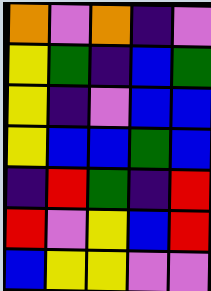[["orange", "violet", "orange", "indigo", "violet"], ["yellow", "green", "indigo", "blue", "green"], ["yellow", "indigo", "violet", "blue", "blue"], ["yellow", "blue", "blue", "green", "blue"], ["indigo", "red", "green", "indigo", "red"], ["red", "violet", "yellow", "blue", "red"], ["blue", "yellow", "yellow", "violet", "violet"]]